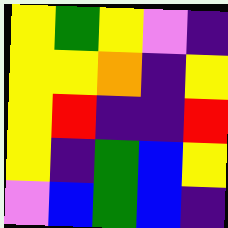[["yellow", "green", "yellow", "violet", "indigo"], ["yellow", "yellow", "orange", "indigo", "yellow"], ["yellow", "red", "indigo", "indigo", "red"], ["yellow", "indigo", "green", "blue", "yellow"], ["violet", "blue", "green", "blue", "indigo"]]